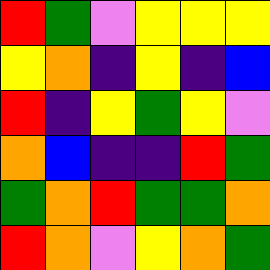[["red", "green", "violet", "yellow", "yellow", "yellow"], ["yellow", "orange", "indigo", "yellow", "indigo", "blue"], ["red", "indigo", "yellow", "green", "yellow", "violet"], ["orange", "blue", "indigo", "indigo", "red", "green"], ["green", "orange", "red", "green", "green", "orange"], ["red", "orange", "violet", "yellow", "orange", "green"]]